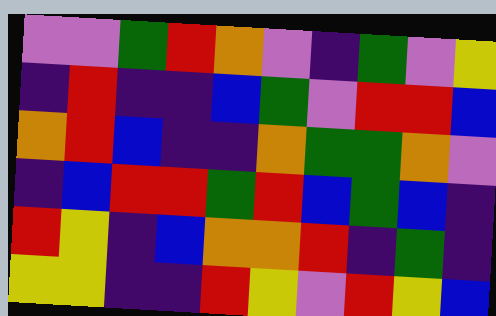[["violet", "violet", "green", "red", "orange", "violet", "indigo", "green", "violet", "yellow"], ["indigo", "red", "indigo", "indigo", "blue", "green", "violet", "red", "red", "blue"], ["orange", "red", "blue", "indigo", "indigo", "orange", "green", "green", "orange", "violet"], ["indigo", "blue", "red", "red", "green", "red", "blue", "green", "blue", "indigo"], ["red", "yellow", "indigo", "blue", "orange", "orange", "red", "indigo", "green", "indigo"], ["yellow", "yellow", "indigo", "indigo", "red", "yellow", "violet", "red", "yellow", "blue"]]